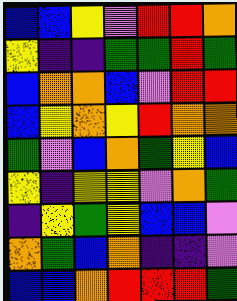[["blue", "blue", "yellow", "violet", "red", "red", "orange"], ["yellow", "indigo", "indigo", "green", "green", "red", "green"], ["blue", "orange", "orange", "blue", "violet", "red", "red"], ["blue", "yellow", "orange", "yellow", "red", "orange", "orange"], ["green", "violet", "blue", "orange", "green", "yellow", "blue"], ["yellow", "indigo", "yellow", "yellow", "violet", "orange", "green"], ["indigo", "yellow", "green", "yellow", "blue", "blue", "violet"], ["orange", "green", "blue", "orange", "indigo", "indigo", "violet"], ["blue", "blue", "orange", "red", "red", "red", "green"]]